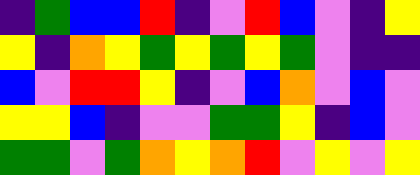[["indigo", "green", "blue", "blue", "red", "indigo", "violet", "red", "blue", "violet", "indigo", "yellow"], ["yellow", "indigo", "orange", "yellow", "green", "yellow", "green", "yellow", "green", "violet", "indigo", "indigo"], ["blue", "violet", "red", "red", "yellow", "indigo", "violet", "blue", "orange", "violet", "blue", "violet"], ["yellow", "yellow", "blue", "indigo", "violet", "violet", "green", "green", "yellow", "indigo", "blue", "violet"], ["green", "green", "violet", "green", "orange", "yellow", "orange", "red", "violet", "yellow", "violet", "yellow"]]